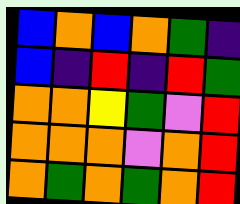[["blue", "orange", "blue", "orange", "green", "indigo"], ["blue", "indigo", "red", "indigo", "red", "green"], ["orange", "orange", "yellow", "green", "violet", "red"], ["orange", "orange", "orange", "violet", "orange", "red"], ["orange", "green", "orange", "green", "orange", "red"]]